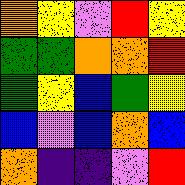[["orange", "yellow", "violet", "red", "yellow"], ["green", "green", "orange", "orange", "red"], ["green", "yellow", "blue", "green", "yellow"], ["blue", "violet", "blue", "orange", "blue"], ["orange", "indigo", "indigo", "violet", "red"]]